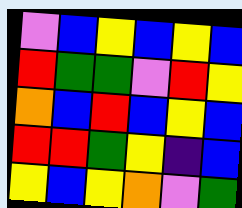[["violet", "blue", "yellow", "blue", "yellow", "blue"], ["red", "green", "green", "violet", "red", "yellow"], ["orange", "blue", "red", "blue", "yellow", "blue"], ["red", "red", "green", "yellow", "indigo", "blue"], ["yellow", "blue", "yellow", "orange", "violet", "green"]]